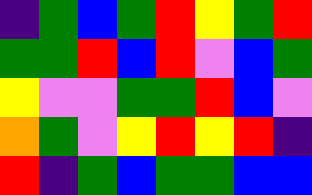[["indigo", "green", "blue", "green", "red", "yellow", "green", "red"], ["green", "green", "red", "blue", "red", "violet", "blue", "green"], ["yellow", "violet", "violet", "green", "green", "red", "blue", "violet"], ["orange", "green", "violet", "yellow", "red", "yellow", "red", "indigo"], ["red", "indigo", "green", "blue", "green", "green", "blue", "blue"]]